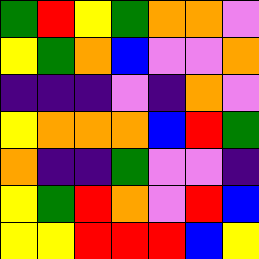[["green", "red", "yellow", "green", "orange", "orange", "violet"], ["yellow", "green", "orange", "blue", "violet", "violet", "orange"], ["indigo", "indigo", "indigo", "violet", "indigo", "orange", "violet"], ["yellow", "orange", "orange", "orange", "blue", "red", "green"], ["orange", "indigo", "indigo", "green", "violet", "violet", "indigo"], ["yellow", "green", "red", "orange", "violet", "red", "blue"], ["yellow", "yellow", "red", "red", "red", "blue", "yellow"]]